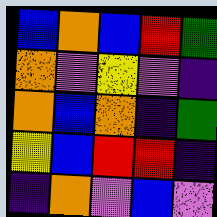[["blue", "orange", "blue", "red", "green"], ["orange", "violet", "yellow", "violet", "indigo"], ["orange", "blue", "orange", "indigo", "green"], ["yellow", "blue", "red", "red", "indigo"], ["indigo", "orange", "violet", "blue", "violet"]]